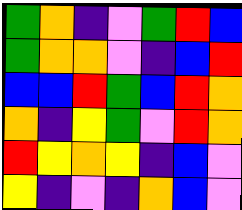[["green", "orange", "indigo", "violet", "green", "red", "blue"], ["green", "orange", "orange", "violet", "indigo", "blue", "red"], ["blue", "blue", "red", "green", "blue", "red", "orange"], ["orange", "indigo", "yellow", "green", "violet", "red", "orange"], ["red", "yellow", "orange", "yellow", "indigo", "blue", "violet"], ["yellow", "indigo", "violet", "indigo", "orange", "blue", "violet"]]